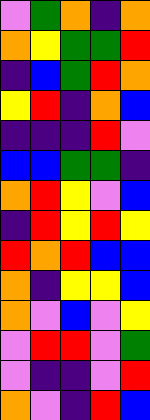[["violet", "green", "orange", "indigo", "orange"], ["orange", "yellow", "green", "green", "red"], ["indigo", "blue", "green", "red", "orange"], ["yellow", "red", "indigo", "orange", "blue"], ["indigo", "indigo", "indigo", "red", "violet"], ["blue", "blue", "green", "green", "indigo"], ["orange", "red", "yellow", "violet", "blue"], ["indigo", "red", "yellow", "red", "yellow"], ["red", "orange", "red", "blue", "blue"], ["orange", "indigo", "yellow", "yellow", "blue"], ["orange", "violet", "blue", "violet", "yellow"], ["violet", "red", "red", "violet", "green"], ["violet", "indigo", "indigo", "violet", "red"], ["orange", "violet", "indigo", "red", "blue"]]